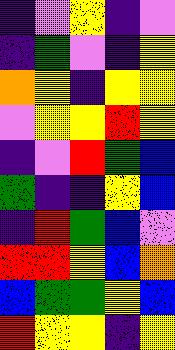[["indigo", "violet", "yellow", "indigo", "violet"], ["indigo", "green", "violet", "indigo", "yellow"], ["orange", "yellow", "indigo", "yellow", "yellow"], ["violet", "yellow", "yellow", "red", "yellow"], ["indigo", "violet", "red", "green", "blue"], ["green", "indigo", "indigo", "yellow", "blue"], ["indigo", "red", "green", "blue", "violet"], ["red", "red", "yellow", "blue", "orange"], ["blue", "green", "green", "yellow", "blue"], ["red", "yellow", "yellow", "indigo", "yellow"]]